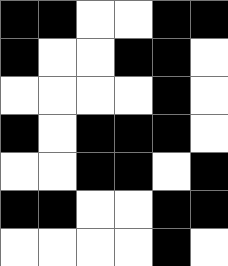[["black", "black", "white", "white", "black", "black"], ["black", "white", "white", "black", "black", "white"], ["white", "white", "white", "white", "black", "white"], ["black", "white", "black", "black", "black", "white"], ["white", "white", "black", "black", "white", "black"], ["black", "black", "white", "white", "black", "black"], ["white", "white", "white", "white", "black", "white"]]